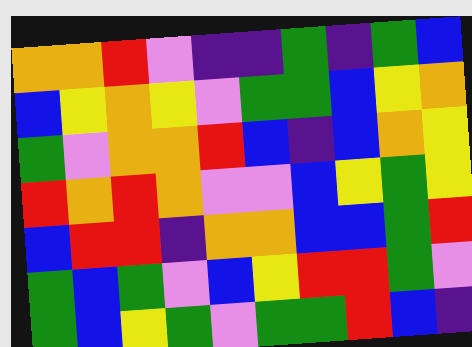[["orange", "orange", "red", "violet", "indigo", "indigo", "green", "indigo", "green", "blue"], ["blue", "yellow", "orange", "yellow", "violet", "green", "green", "blue", "yellow", "orange"], ["green", "violet", "orange", "orange", "red", "blue", "indigo", "blue", "orange", "yellow"], ["red", "orange", "red", "orange", "violet", "violet", "blue", "yellow", "green", "yellow"], ["blue", "red", "red", "indigo", "orange", "orange", "blue", "blue", "green", "red"], ["green", "blue", "green", "violet", "blue", "yellow", "red", "red", "green", "violet"], ["green", "blue", "yellow", "green", "violet", "green", "green", "red", "blue", "indigo"]]